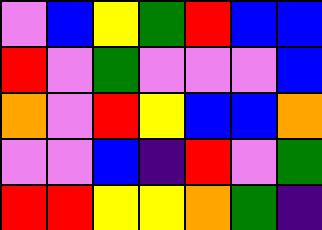[["violet", "blue", "yellow", "green", "red", "blue", "blue"], ["red", "violet", "green", "violet", "violet", "violet", "blue"], ["orange", "violet", "red", "yellow", "blue", "blue", "orange"], ["violet", "violet", "blue", "indigo", "red", "violet", "green"], ["red", "red", "yellow", "yellow", "orange", "green", "indigo"]]